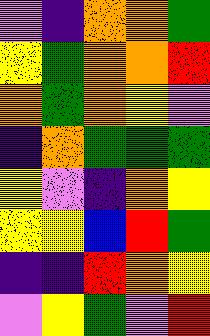[["violet", "indigo", "orange", "orange", "green"], ["yellow", "green", "orange", "orange", "red"], ["orange", "green", "orange", "yellow", "violet"], ["indigo", "orange", "green", "green", "green"], ["yellow", "violet", "indigo", "orange", "yellow"], ["yellow", "yellow", "blue", "red", "green"], ["indigo", "indigo", "red", "orange", "yellow"], ["violet", "yellow", "green", "violet", "red"]]